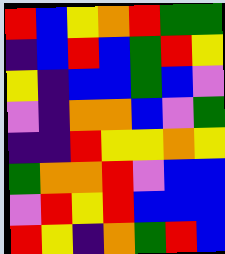[["red", "blue", "yellow", "orange", "red", "green", "green"], ["indigo", "blue", "red", "blue", "green", "red", "yellow"], ["yellow", "indigo", "blue", "blue", "green", "blue", "violet"], ["violet", "indigo", "orange", "orange", "blue", "violet", "green"], ["indigo", "indigo", "red", "yellow", "yellow", "orange", "yellow"], ["green", "orange", "orange", "red", "violet", "blue", "blue"], ["violet", "red", "yellow", "red", "blue", "blue", "blue"], ["red", "yellow", "indigo", "orange", "green", "red", "blue"]]